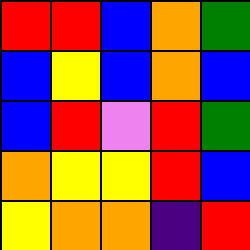[["red", "red", "blue", "orange", "green"], ["blue", "yellow", "blue", "orange", "blue"], ["blue", "red", "violet", "red", "green"], ["orange", "yellow", "yellow", "red", "blue"], ["yellow", "orange", "orange", "indigo", "red"]]